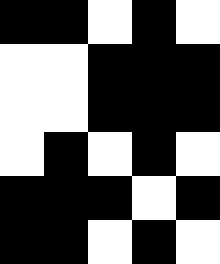[["black", "black", "white", "black", "white"], ["white", "white", "black", "black", "black"], ["white", "white", "black", "black", "black"], ["white", "black", "white", "black", "white"], ["black", "black", "black", "white", "black"], ["black", "black", "white", "black", "white"]]